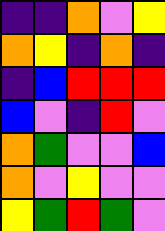[["indigo", "indigo", "orange", "violet", "yellow"], ["orange", "yellow", "indigo", "orange", "indigo"], ["indigo", "blue", "red", "red", "red"], ["blue", "violet", "indigo", "red", "violet"], ["orange", "green", "violet", "violet", "blue"], ["orange", "violet", "yellow", "violet", "violet"], ["yellow", "green", "red", "green", "violet"]]